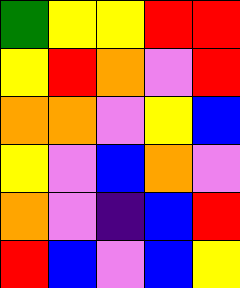[["green", "yellow", "yellow", "red", "red"], ["yellow", "red", "orange", "violet", "red"], ["orange", "orange", "violet", "yellow", "blue"], ["yellow", "violet", "blue", "orange", "violet"], ["orange", "violet", "indigo", "blue", "red"], ["red", "blue", "violet", "blue", "yellow"]]